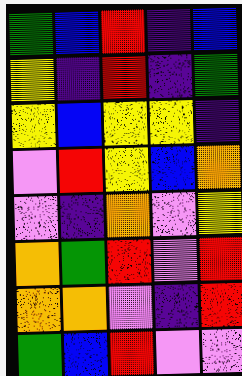[["green", "blue", "red", "indigo", "blue"], ["yellow", "indigo", "red", "indigo", "green"], ["yellow", "blue", "yellow", "yellow", "indigo"], ["violet", "red", "yellow", "blue", "orange"], ["violet", "indigo", "orange", "violet", "yellow"], ["orange", "green", "red", "violet", "red"], ["orange", "orange", "violet", "indigo", "red"], ["green", "blue", "red", "violet", "violet"]]